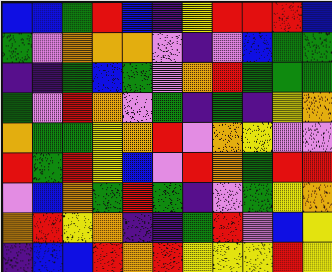[["blue", "blue", "green", "red", "blue", "indigo", "yellow", "red", "red", "red", "blue"], ["green", "violet", "orange", "orange", "orange", "violet", "indigo", "violet", "blue", "green", "green"], ["indigo", "indigo", "green", "blue", "green", "violet", "orange", "red", "green", "green", "green"], ["green", "violet", "red", "orange", "violet", "green", "indigo", "green", "indigo", "yellow", "orange"], ["orange", "green", "green", "yellow", "orange", "red", "violet", "orange", "yellow", "violet", "violet"], ["red", "green", "red", "yellow", "blue", "violet", "red", "orange", "green", "red", "red"], ["violet", "blue", "orange", "green", "red", "green", "indigo", "violet", "green", "yellow", "orange"], ["orange", "red", "yellow", "orange", "indigo", "indigo", "green", "red", "violet", "blue", "yellow"], ["indigo", "blue", "blue", "red", "orange", "red", "yellow", "yellow", "yellow", "red", "yellow"]]